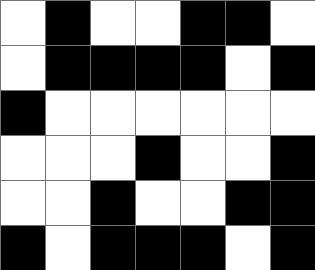[["white", "black", "white", "white", "black", "black", "white"], ["white", "black", "black", "black", "black", "white", "black"], ["black", "white", "white", "white", "white", "white", "white"], ["white", "white", "white", "black", "white", "white", "black"], ["white", "white", "black", "white", "white", "black", "black"], ["black", "white", "black", "black", "black", "white", "black"]]